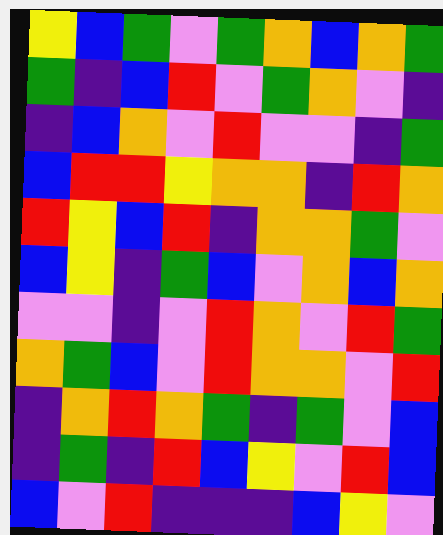[["yellow", "blue", "green", "violet", "green", "orange", "blue", "orange", "green"], ["green", "indigo", "blue", "red", "violet", "green", "orange", "violet", "indigo"], ["indigo", "blue", "orange", "violet", "red", "violet", "violet", "indigo", "green"], ["blue", "red", "red", "yellow", "orange", "orange", "indigo", "red", "orange"], ["red", "yellow", "blue", "red", "indigo", "orange", "orange", "green", "violet"], ["blue", "yellow", "indigo", "green", "blue", "violet", "orange", "blue", "orange"], ["violet", "violet", "indigo", "violet", "red", "orange", "violet", "red", "green"], ["orange", "green", "blue", "violet", "red", "orange", "orange", "violet", "red"], ["indigo", "orange", "red", "orange", "green", "indigo", "green", "violet", "blue"], ["indigo", "green", "indigo", "red", "blue", "yellow", "violet", "red", "blue"], ["blue", "violet", "red", "indigo", "indigo", "indigo", "blue", "yellow", "violet"]]